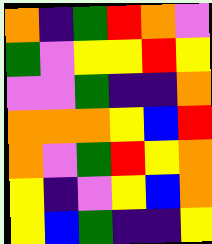[["orange", "indigo", "green", "red", "orange", "violet"], ["green", "violet", "yellow", "yellow", "red", "yellow"], ["violet", "violet", "green", "indigo", "indigo", "orange"], ["orange", "orange", "orange", "yellow", "blue", "red"], ["orange", "violet", "green", "red", "yellow", "orange"], ["yellow", "indigo", "violet", "yellow", "blue", "orange"], ["yellow", "blue", "green", "indigo", "indigo", "yellow"]]